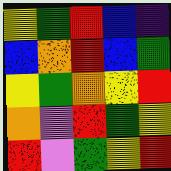[["yellow", "green", "red", "blue", "indigo"], ["blue", "orange", "red", "blue", "green"], ["yellow", "green", "orange", "yellow", "red"], ["orange", "violet", "red", "green", "yellow"], ["red", "violet", "green", "yellow", "red"]]